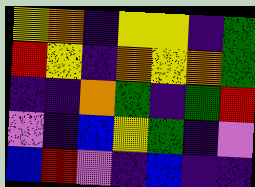[["yellow", "orange", "indigo", "yellow", "yellow", "indigo", "green"], ["red", "yellow", "indigo", "orange", "yellow", "orange", "green"], ["indigo", "indigo", "orange", "green", "indigo", "green", "red"], ["violet", "indigo", "blue", "yellow", "green", "indigo", "violet"], ["blue", "red", "violet", "indigo", "blue", "indigo", "indigo"]]